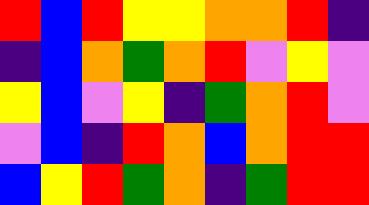[["red", "blue", "red", "yellow", "yellow", "orange", "orange", "red", "indigo"], ["indigo", "blue", "orange", "green", "orange", "red", "violet", "yellow", "violet"], ["yellow", "blue", "violet", "yellow", "indigo", "green", "orange", "red", "violet"], ["violet", "blue", "indigo", "red", "orange", "blue", "orange", "red", "red"], ["blue", "yellow", "red", "green", "orange", "indigo", "green", "red", "red"]]